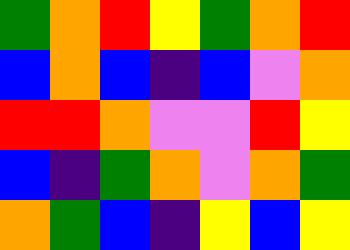[["green", "orange", "red", "yellow", "green", "orange", "red"], ["blue", "orange", "blue", "indigo", "blue", "violet", "orange"], ["red", "red", "orange", "violet", "violet", "red", "yellow"], ["blue", "indigo", "green", "orange", "violet", "orange", "green"], ["orange", "green", "blue", "indigo", "yellow", "blue", "yellow"]]